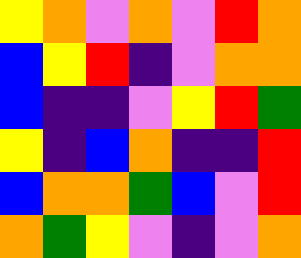[["yellow", "orange", "violet", "orange", "violet", "red", "orange"], ["blue", "yellow", "red", "indigo", "violet", "orange", "orange"], ["blue", "indigo", "indigo", "violet", "yellow", "red", "green"], ["yellow", "indigo", "blue", "orange", "indigo", "indigo", "red"], ["blue", "orange", "orange", "green", "blue", "violet", "red"], ["orange", "green", "yellow", "violet", "indigo", "violet", "orange"]]